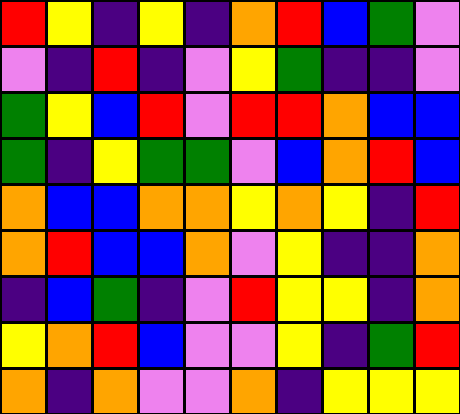[["red", "yellow", "indigo", "yellow", "indigo", "orange", "red", "blue", "green", "violet"], ["violet", "indigo", "red", "indigo", "violet", "yellow", "green", "indigo", "indigo", "violet"], ["green", "yellow", "blue", "red", "violet", "red", "red", "orange", "blue", "blue"], ["green", "indigo", "yellow", "green", "green", "violet", "blue", "orange", "red", "blue"], ["orange", "blue", "blue", "orange", "orange", "yellow", "orange", "yellow", "indigo", "red"], ["orange", "red", "blue", "blue", "orange", "violet", "yellow", "indigo", "indigo", "orange"], ["indigo", "blue", "green", "indigo", "violet", "red", "yellow", "yellow", "indigo", "orange"], ["yellow", "orange", "red", "blue", "violet", "violet", "yellow", "indigo", "green", "red"], ["orange", "indigo", "orange", "violet", "violet", "orange", "indigo", "yellow", "yellow", "yellow"]]